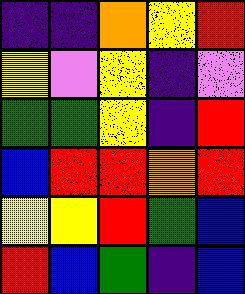[["indigo", "indigo", "orange", "yellow", "red"], ["yellow", "violet", "yellow", "indigo", "violet"], ["green", "green", "yellow", "indigo", "red"], ["blue", "red", "red", "orange", "red"], ["yellow", "yellow", "red", "green", "blue"], ["red", "blue", "green", "indigo", "blue"]]